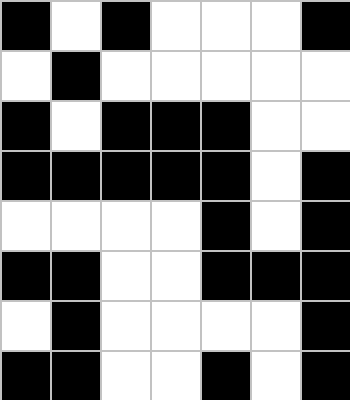[["black", "white", "black", "white", "white", "white", "black"], ["white", "black", "white", "white", "white", "white", "white"], ["black", "white", "black", "black", "black", "white", "white"], ["black", "black", "black", "black", "black", "white", "black"], ["white", "white", "white", "white", "black", "white", "black"], ["black", "black", "white", "white", "black", "black", "black"], ["white", "black", "white", "white", "white", "white", "black"], ["black", "black", "white", "white", "black", "white", "black"]]